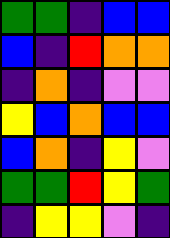[["green", "green", "indigo", "blue", "blue"], ["blue", "indigo", "red", "orange", "orange"], ["indigo", "orange", "indigo", "violet", "violet"], ["yellow", "blue", "orange", "blue", "blue"], ["blue", "orange", "indigo", "yellow", "violet"], ["green", "green", "red", "yellow", "green"], ["indigo", "yellow", "yellow", "violet", "indigo"]]